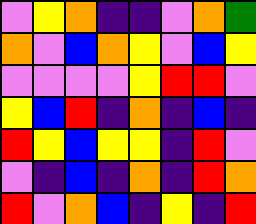[["violet", "yellow", "orange", "indigo", "indigo", "violet", "orange", "green"], ["orange", "violet", "blue", "orange", "yellow", "violet", "blue", "yellow"], ["violet", "violet", "violet", "violet", "yellow", "red", "red", "violet"], ["yellow", "blue", "red", "indigo", "orange", "indigo", "blue", "indigo"], ["red", "yellow", "blue", "yellow", "yellow", "indigo", "red", "violet"], ["violet", "indigo", "blue", "indigo", "orange", "indigo", "red", "orange"], ["red", "violet", "orange", "blue", "indigo", "yellow", "indigo", "red"]]